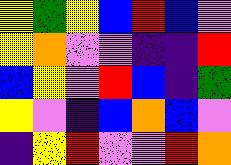[["yellow", "green", "yellow", "blue", "red", "blue", "violet"], ["yellow", "orange", "violet", "violet", "indigo", "indigo", "red"], ["blue", "yellow", "violet", "red", "blue", "indigo", "green"], ["yellow", "violet", "indigo", "blue", "orange", "blue", "violet"], ["indigo", "yellow", "red", "violet", "violet", "red", "orange"]]